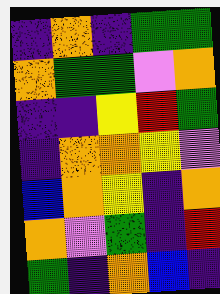[["indigo", "orange", "indigo", "green", "green"], ["orange", "green", "green", "violet", "orange"], ["indigo", "indigo", "yellow", "red", "green"], ["indigo", "orange", "orange", "yellow", "violet"], ["blue", "orange", "yellow", "indigo", "orange"], ["orange", "violet", "green", "indigo", "red"], ["green", "indigo", "orange", "blue", "indigo"]]